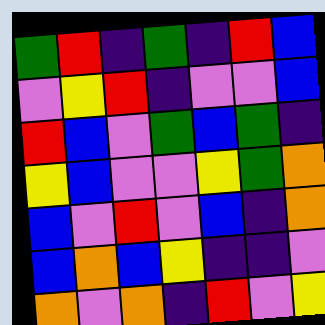[["green", "red", "indigo", "green", "indigo", "red", "blue"], ["violet", "yellow", "red", "indigo", "violet", "violet", "blue"], ["red", "blue", "violet", "green", "blue", "green", "indigo"], ["yellow", "blue", "violet", "violet", "yellow", "green", "orange"], ["blue", "violet", "red", "violet", "blue", "indigo", "orange"], ["blue", "orange", "blue", "yellow", "indigo", "indigo", "violet"], ["orange", "violet", "orange", "indigo", "red", "violet", "yellow"]]